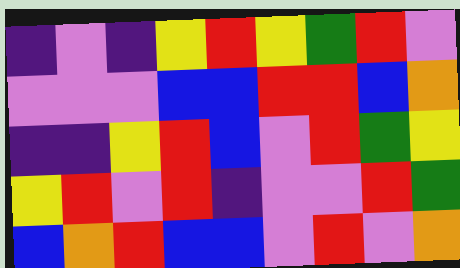[["indigo", "violet", "indigo", "yellow", "red", "yellow", "green", "red", "violet"], ["violet", "violet", "violet", "blue", "blue", "red", "red", "blue", "orange"], ["indigo", "indigo", "yellow", "red", "blue", "violet", "red", "green", "yellow"], ["yellow", "red", "violet", "red", "indigo", "violet", "violet", "red", "green"], ["blue", "orange", "red", "blue", "blue", "violet", "red", "violet", "orange"]]